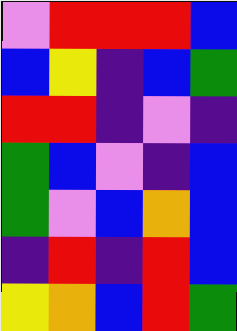[["violet", "red", "red", "red", "blue"], ["blue", "yellow", "indigo", "blue", "green"], ["red", "red", "indigo", "violet", "indigo"], ["green", "blue", "violet", "indigo", "blue"], ["green", "violet", "blue", "orange", "blue"], ["indigo", "red", "indigo", "red", "blue"], ["yellow", "orange", "blue", "red", "green"]]